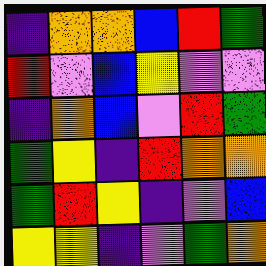[["indigo", "orange", "orange", "blue", "red", "green"], ["red", "violet", "blue", "yellow", "violet", "violet"], ["indigo", "orange", "blue", "violet", "red", "green"], ["green", "yellow", "indigo", "red", "orange", "orange"], ["green", "red", "yellow", "indigo", "violet", "blue"], ["yellow", "yellow", "indigo", "violet", "green", "orange"]]